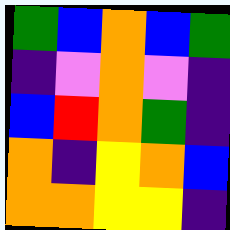[["green", "blue", "orange", "blue", "green"], ["indigo", "violet", "orange", "violet", "indigo"], ["blue", "red", "orange", "green", "indigo"], ["orange", "indigo", "yellow", "orange", "blue"], ["orange", "orange", "yellow", "yellow", "indigo"]]